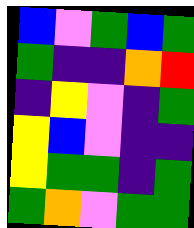[["blue", "violet", "green", "blue", "green"], ["green", "indigo", "indigo", "orange", "red"], ["indigo", "yellow", "violet", "indigo", "green"], ["yellow", "blue", "violet", "indigo", "indigo"], ["yellow", "green", "green", "indigo", "green"], ["green", "orange", "violet", "green", "green"]]